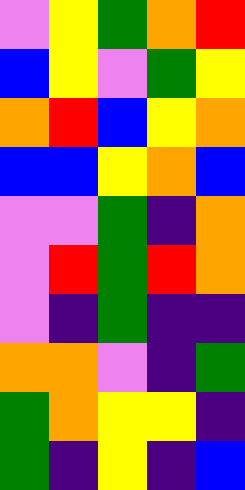[["violet", "yellow", "green", "orange", "red"], ["blue", "yellow", "violet", "green", "yellow"], ["orange", "red", "blue", "yellow", "orange"], ["blue", "blue", "yellow", "orange", "blue"], ["violet", "violet", "green", "indigo", "orange"], ["violet", "red", "green", "red", "orange"], ["violet", "indigo", "green", "indigo", "indigo"], ["orange", "orange", "violet", "indigo", "green"], ["green", "orange", "yellow", "yellow", "indigo"], ["green", "indigo", "yellow", "indigo", "blue"]]